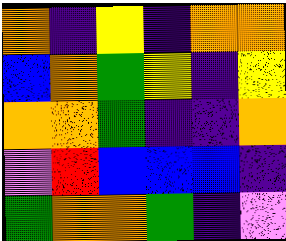[["orange", "indigo", "yellow", "indigo", "orange", "orange"], ["blue", "orange", "green", "yellow", "indigo", "yellow"], ["orange", "orange", "green", "indigo", "indigo", "orange"], ["violet", "red", "blue", "blue", "blue", "indigo"], ["green", "orange", "orange", "green", "indigo", "violet"]]